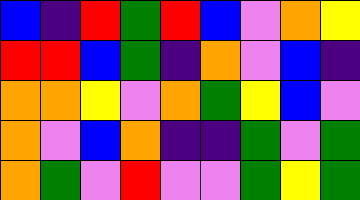[["blue", "indigo", "red", "green", "red", "blue", "violet", "orange", "yellow"], ["red", "red", "blue", "green", "indigo", "orange", "violet", "blue", "indigo"], ["orange", "orange", "yellow", "violet", "orange", "green", "yellow", "blue", "violet"], ["orange", "violet", "blue", "orange", "indigo", "indigo", "green", "violet", "green"], ["orange", "green", "violet", "red", "violet", "violet", "green", "yellow", "green"]]